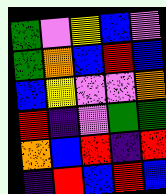[["green", "violet", "yellow", "blue", "violet"], ["green", "orange", "blue", "red", "blue"], ["blue", "yellow", "violet", "violet", "orange"], ["red", "indigo", "violet", "green", "green"], ["orange", "blue", "red", "indigo", "red"], ["indigo", "red", "blue", "red", "blue"]]